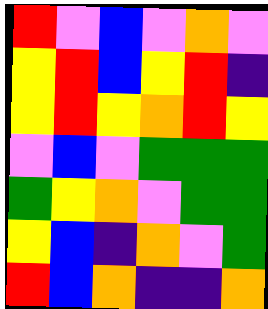[["red", "violet", "blue", "violet", "orange", "violet"], ["yellow", "red", "blue", "yellow", "red", "indigo"], ["yellow", "red", "yellow", "orange", "red", "yellow"], ["violet", "blue", "violet", "green", "green", "green"], ["green", "yellow", "orange", "violet", "green", "green"], ["yellow", "blue", "indigo", "orange", "violet", "green"], ["red", "blue", "orange", "indigo", "indigo", "orange"]]